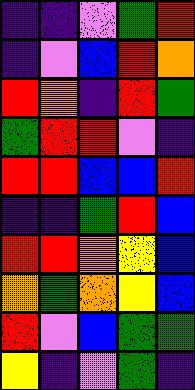[["indigo", "indigo", "violet", "green", "red"], ["indigo", "violet", "blue", "red", "orange"], ["red", "orange", "indigo", "red", "green"], ["green", "red", "red", "violet", "indigo"], ["red", "red", "blue", "blue", "red"], ["indigo", "indigo", "green", "red", "blue"], ["red", "red", "orange", "yellow", "blue"], ["orange", "green", "orange", "yellow", "blue"], ["red", "violet", "blue", "green", "green"], ["yellow", "indigo", "violet", "green", "indigo"]]